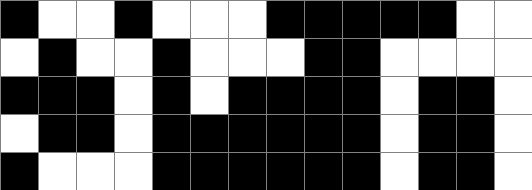[["black", "white", "white", "black", "white", "white", "white", "black", "black", "black", "black", "black", "white", "white"], ["white", "black", "white", "white", "black", "white", "white", "white", "black", "black", "white", "white", "white", "white"], ["black", "black", "black", "white", "black", "white", "black", "black", "black", "black", "white", "black", "black", "white"], ["white", "black", "black", "white", "black", "black", "black", "black", "black", "black", "white", "black", "black", "white"], ["black", "white", "white", "white", "black", "black", "black", "black", "black", "black", "white", "black", "black", "white"]]